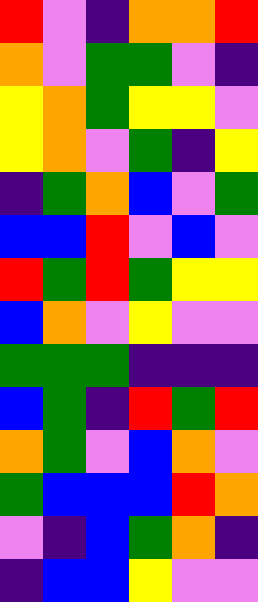[["red", "violet", "indigo", "orange", "orange", "red"], ["orange", "violet", "green", "green", "violet", "indigo"], ["yellow", "orange", "green", "yellow", "yellow", "violet"], ["yellow", "orange", "violet", "green", "indigo", "yellow"], ["indigo", "green", "orange", "blue", "violet", "green"], ["blue", "blue", "red", "violet", "blue", "violet"], ["red", "green", "red", "green", "yellow", "yellow"], ["blue", "orange", "violet", "yellow", "violet", "violet"], ["green", "green", "green", "indigo", "indigo", "indigo"], ["blue", "green", "indigo", "red", "green", "red"], ["orange", "green", "violet", "blue", "orange", "violet"], ["green", "blue", "blue", "blue", "red", "orange"], ["violet", "indigo", "blue", "green", "orange", "indigo"], ["indigo", "blue", "blue", "yellow", "violet", "violet"]]